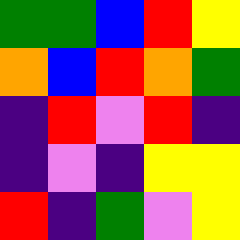[["green", "green", "blue", "red", "yellow"], ["orange", "blue", "red", "orange", "green"], ["indigo", "red", "violet", "red", "indigo"], ["indigo", "violet", "indigo", "yellow", "yellow"], ["red", "indigo", "green", "violet", "yellow"]]